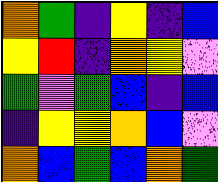[["orange", "green", "indigo", "yellow", "indigo", "blue"], ["yellow", "red", "indigo", "orange", "yellow", "violet"], ["green", "violet", "green", "blue", "indigo", "blue"], ["indigo", "yellow", "yellow", "orange", "blue", "violet"], ["orange", "blue", "green", "blue", "orange", "green"]]